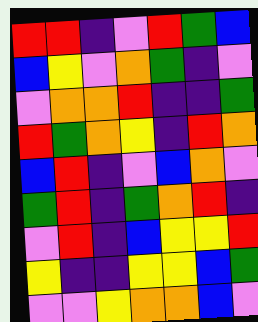[["red", "red", "indigo", "violet", "red", "green", "blue"], ["blue", "yellow", "violet", "orange", "green", "indigo", "violet"], ["violet", "orange", "orange", "red", "indigo", "indigo", "green"], ["red", "green", "orange", "yellow", "indigo", "red", "orange"], ["blue", "red", "indigo", "violet", "blue", "orange", "violet"], ["green", "red", "indigo", "green", "orange", "red", "indigo"], ["violet", "red", "indigo", "blue", "yellow", "yellow", "red"], ["yellow", "indigo", "indigo", "yellow", "yellow", "blue", "green"], ["violet", "violet", "yellow", "orange", "orange", "blue", "violet"]]